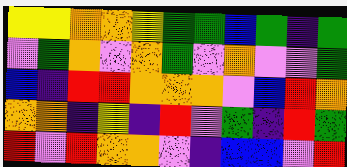[["yellow", "yellow", "orange", "orange", "yellow", "green", "green", "blue", "green", "indigo", "green"], ["violet", "green", "orange", "violet", "orange", "green", "violet", "orange", "violet", "violet", "green"], ["blue", "indigo", "red", "red", "orange", "orange", "orange", "violet", "blue", "red", "orange"], ["orange", "orange", "indigo", "yellow", "indigo", "red", "violet", "green", "indigo", "red", "green"], ["red", "violet", "red", "orange", "orange", "violet", "indigo", "blue", "blue", "violet", "red"]]